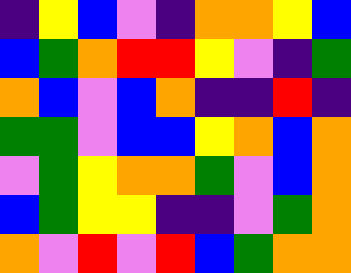[["indigo", "yellow", "blue", "violet", "indigo", "orange", "orange", "yellow", "blue"], ["blue", "green", "orange", "red", "red", "yellow", "violet", "indigo", "green"], ["orange", "blue", "violet", "blue", "orange", "indigo", "indigo", "red", "indigo"], ["green", "green", "violet", "blue", "blue", "yellow", "orange", "blue", "orange"], ["violet", "green", "yellow", "orange", "orange", "green", "violet", "blue", "orange"], ["blue", "green", "yellow", "yellow", "indigo", "indigo", "violet", "green", "orange"], ["orange", "violet", "red", "violet", "red", "blue", "green", "orange", "orange"]]